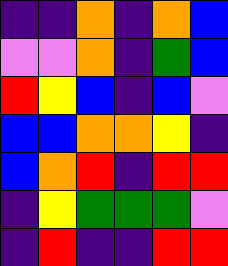[["indigo", "indigo", "orange", "indigo", "orange", "blue"], ["violet", "violet", "orange", "indigo", "green", "blue"], ["red", "yellow", "blue", "indigo", "blue", "violet"], ["blue", "blue", "orange", "orange", "yellow", "indigo"], ["blue", "orange", "red", "indigo", "red", "red"], ["indigo", "yellow", "green", "green", "green", "violet"], ["indigo", "red", "indigo", "indigo", "red", "red"]]